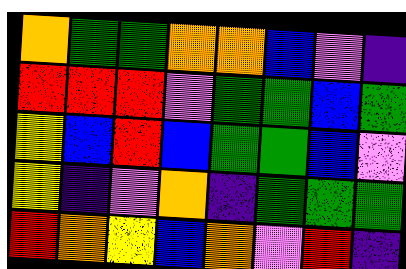[["orange", "green", "green", "orange", "orange", "blue", "violet", "indigo"], ["red", "red", "red", "violet", "green", "green", "blue", "green"], ["yellow", "blue", "red", "blue", "green", "green", "blue", "violet"], ["yellow", "indigo", "violet", "orange", "indigo", "green", "green", "green"], ["red", "orange", "yellow", "blue", "orange", "violet", "red", "indigo"]]